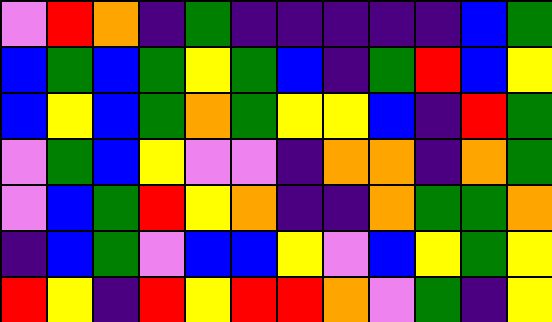[["violet", "red", "orange", "indigo", "green", "indigo", "indigo", "indigo", "indigo", "indigo", "blue", "green"], ["blue", "green", "blue", "green", "yellow", "green", "blue", "indigo", "green", "red", "blue", "yellow"], ["blue", "yellow", "blue", "green", "orange", "green", "yellow", "yellow", "blue", "indigo", "red", "green"], ["violet", "green", "blue", "yellow", "violet", "violet", "indigo", "orange", "orange", "indigo", "orange", "green"], ["violet", "blue", "green", "red", "yellow", "orange", "indigo", "indigo", "orange", "green", "green", "orange"], ["indigo", "blue", "green", "violet", "blue", "blue", "yellow", "violet", "blue", "yellow", "green", "yellow"], ["red", "yellow", "indigo", "red", "yellow", "red", "red", "orange", "violet", "green", "indigo", "yellow"]]